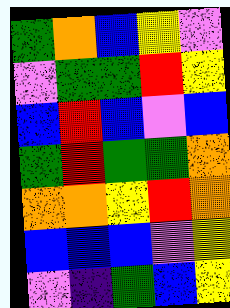[["green", "orange", "blue", "yellow", "violet"], ["violet", "green", "green", "red", "yellow"], ["blue", "red", "blue", "violet", "blue"], ["green", "red", "green", "green", "orange"], ["orange", "orange", "yellow", "red", "orange"], ["blue", "blue", "blue", "violet", "yellow"], ["violet", "indigo", "green", "blue", "yellow"]]